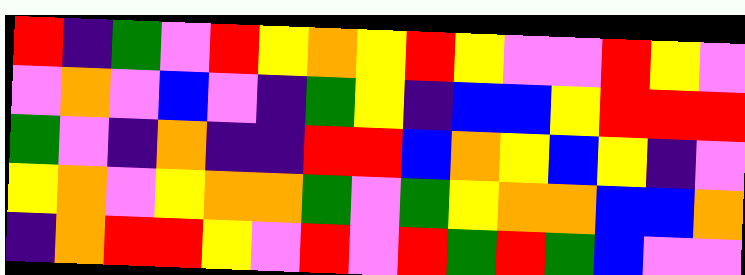[["red", "indigo", "green", "violet", "red", "yellow", "orange", "yellow", "red", "yellow", "violet", "violet", "red", "yellow", "violet"], ["violet", "orange", "violet", "blue", "violet", "indigo", "green", "yellow", "indigo", "blue", "blue", "yellow", "red", "red", "red"], ["green", "violet", "indigo", "orange", "indigo", "indigo", "red", "red", "blue", "orange", "yellow", "blue", "yellow", "indigo", "violet"], ["yellow", "orange", "violet", "yellow", "orange", "orange", "green", "violet", "green", "yellow", "orange", "orange", "blue", "blue", "orange"], ["indigo", "orange", "red", "red", "yellow", "violet", "red", "violet", "red", "green", "red", "green", "blue", "violet", "violet"]]